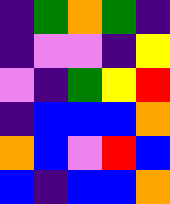[["indigo", "green", "orange", "green", "indigo"], ["indigo", "violet", "violet", "indigo", "yellow"], ["violet", "indigo", "green", "yellow", "red"], ["indigo", "blue", "blue", "blue", "orange"], ["orange", "blue", "violet", "red", "blue"], ["blue", "indigo", "blue", "blue", "orange"]]